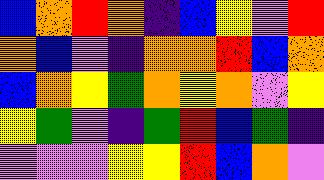[["blue", "orange", "red", "orange", "indigo", "blue", "yellow", "violet", "red"], ["orange", "blue", "violet", "indigo", "orange", "orange", "red", "blue", "orange"], ["blue", "orange", "yellow", "green", "orange", "yellow", "orange", "violet", "yellow"], ["yellow", "green", "violet", "indigo", "green", "red", "blue", "green", "indigo"], ["violet", "violet", "violet", "yellow", "yellow", "red", "blue", "orange", "violet"]]